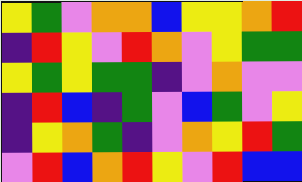[["yellow", "green", "violet", "orange", "orange", "blue", "yellow", "yellow", "orange", "red"], ["indigo", "red", "yellow", "violet", "red", "orange", "violet", "yellow", "green", "green"], ["yellow", "green", "yellow", "green", "green", "indigo", "violet", "orange", "violet", "violet"], ["indigo", "red", "blue", "indigo", "green", "violet", "blue", "green", "violet", "yellow"], ["indigo", "yellow", "orange", "green", "indigo", "violet", "orange", "yellow", "red", "green"], ["violet", "red", "blue", "orange", "red", "yellow", "violet", "red", "blue", "blue"]]